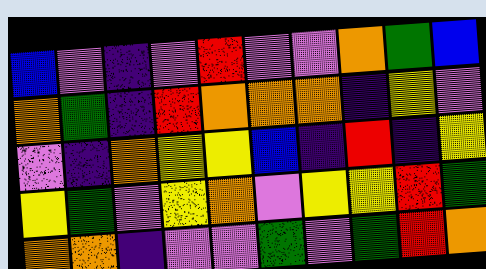[["blue", "violet", "indigo", "violet", "red", "violet", "violet", "orange", "green", "blue"], ["orange", "green", "indigo", "red", "orange", "orange", "orange", "indigo", "yellow", "violet"], ["violet", "indigo", "orange", "yellow", "yellow", "blue", "indigo", "red", "indigo", "yellow"], ["yellow", "green", "violet", "yellow", "orange", "violet", "yellow", "yellow", "red", "green"], ["orange", "orange", "indigo", "violet", "violet", "green", "violet", "green", "red", "orange"]]